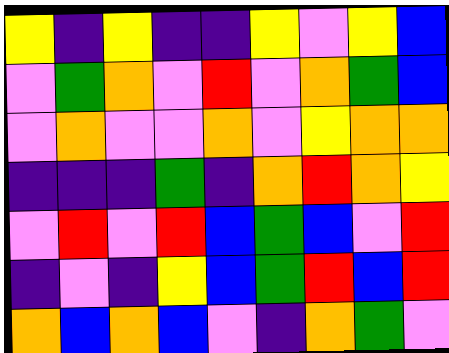[["yellow", "indigo", "yellow", "indigo", "indigo", "yellow", "violet", "yellow", "blue"], ["violet", "green", "orange", "violet", "red", "violet", "orange", "green", "blue"], ["violet", "orange", "violet", "violet", "orange", "violet", "yellow", "orange", "orange"], ["indigo", "indigo", "indigo", "green", "indigo", "orange", "red", "orange", "yellow"], ["violet", "red", "violet", "red", "blue", "green", "blue", "violet", "red"], ["indigo", "violet", "indigo", "yellow", "blue", "green", "red", "blue", "red"], ["orange", "blue", "orange", "blue", "violet", "indigo", "orange", "green", "violet"]]